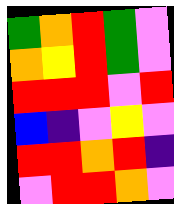[["green", "orange", "red", "green", "violet"], ["orange", "yellow", "red", "green", "violet"], ["red", "red", "red", "violet", "red"], ["blue", "indigo", "violet", "yellow", "violet"], ["red", "red", "orange", "red", "indigo"], ["violet", "red", "red", "orange", "violet"]]